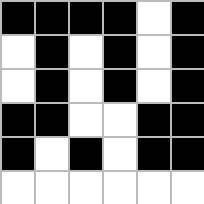[["black", "black", "black", "black", "white", "black"], ["white", "black", "white", "black", "white", "black"], ["white", "black", "white", "black", "white", "black"], ["black", "black", "white", "white", "black", "black"], ["black", "white", "black", "white", "black", "black"], ["white", "white", "white", "white", "white", "white"]]